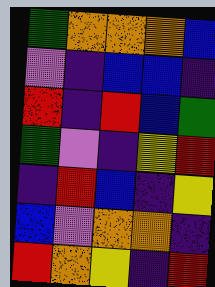[["green", "orange", "orange", "orange", "blue"], ["violet", "indigo", "blue", "blue", "indigo"], ["red", "indigo", "red", "blue", "green"], ["green", "violet", "indigo", "yellow", "red"], ["indigo", "red", "blue", "indigo", "yellow"], ["blue", "violet", "orange", "orange", "indigo"], ["red", "orange", "yellow", "indigo", "red"]]